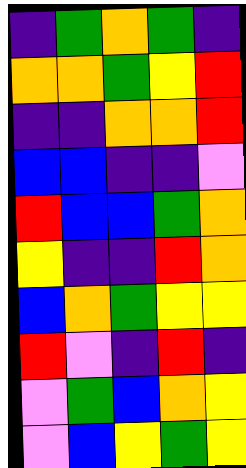[["indigo", "green", "orange", "green", "indigo"], ["orange", "orange", "green", "yellow", "red"], ["indigo", "indigo", "orange", "orange", "red"], ["blue", "blue", "indigo", "indigo", "violet"], ["red", "blue", "blue", "green", "orange"], ["yellow", "indigo", "indigo", "red", "orange"], ["blue", "orange", "green", "yellow", "yellow"], ["red", "violet", "indigo", "red", "indigo"], ["violet", "green", "blue", "orange", "yellow"], ["violet", "blue", "yellow", "green", "yellow"]]